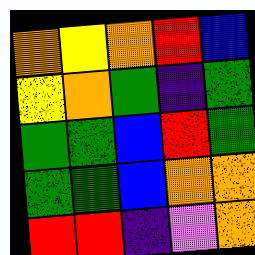[["orange", "yellow", "orange", "red", "blue"], ["yellow", "orange", "green", "indigo", "green"], ["green", "green", "blue", "red", "green"], ["green", "green", "blue", "orange", "orange"], ["red", "red", "indigo", "violet", "orange"]]